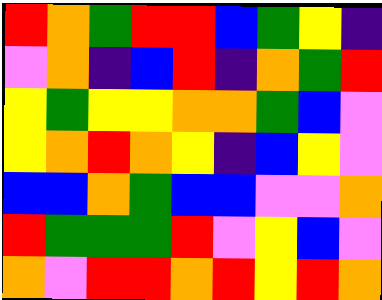[["red", "orange", "green", "red", "red", "blue", "green", "yellow", "indigo"], ["violet", "orange", "indigo", "blue", "red", "indigo", "orange", "green", "red"], ["yellow", "green", "yellow", "yellow", "orange", "orange", "green", "blue", "violet"], ["yellow", "orange", "red", "orange", "yellow", "indigo", "blue", "yellow", "violet"], ["blue", "blue", "orange", "green", "blue", "blue", "violet", "violet", "orange"], ["red", "green", "green", "green", "red", "violet", "yellow", "blue", "violet"], ["orange", "violet", "red", "red", "orange", "red", "yellow", "red", "orange"]]